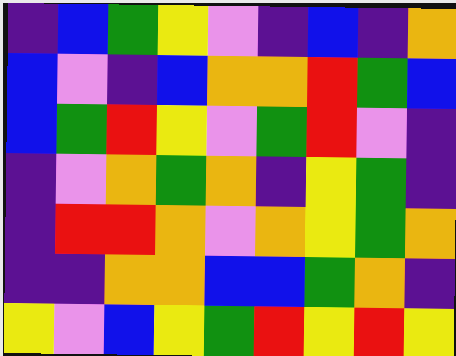[["indigo", "blue", "green", "yellow", "violet", "indigo", "blue", "indigo", "orange"], ["blue", "violet", "indigo", "blue", "orange", "orange", "red", "green", "blue"], ["blue", "green", "red", "yellow", "violet", "green", "red", "violet", "indigo"], ["indigo", "violet", "orange", "green", "orange", "indigo", "yellow", "green", "indigo"], ["indigo", "red", "red", "orange", "violet", "orange", "yellow", "green", "orange"], ["indigo", "indigo", "orange", "orange", "blue", "blue", "green", "orange", "indigo"], ["yellow", "violet", "blue", "yellow", "green", "red", "yellow", "red", "yellow"]]